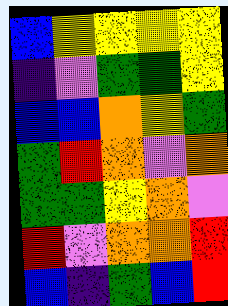[["blue", "yellow", "yellow", "yellow", "yellow"], ["indigo", "violet", "green", "green", "yellow"], ["blue", "blue", "orange", "yellow", "green"], ["green", "red", "orange", "violet", "orange"], ["green", "green", "yellow", "orange", "violet"], ["red", "violet", "orange", "orange", "red"], ["blue", "indigo", "green", "blue", "red"]]